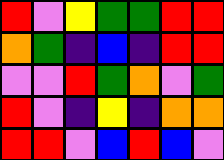[["red", "violet", "yellow", "green", "green", "red", "red"], ["orange", "green", "indigo", "blue", "indigo", "red", "red"], ["violet", "violet", "red", "green", "orange", "violet", "green"], ["red", "violet", "indigo", "yellow", "indigo", "orange", "orange"], ["red", "red", "violet", "blue", "red", "blue", "violet"]]